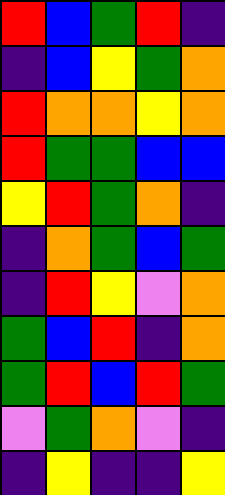[["red", "blue", "green", "red", "indigo"], ["indigo", "blue", "yellow", "green", "orange"], ["red", "orange", "orange", "yellow", "orange"], ["red", "green", "green", "blue", "blue"], ["yellow", "red", "green", "orange", "indigo"], ["indigo", "orange", "green", "blue", "green"], ["indigo", "red", "yellow", "violet", "orange"], ["green", "blue", "red", "indigo", "orange"], ["green", "red", "blue", "red", "green"], ["violet", "green", "orange", "violet", "indigo"], ["indigo", "yellow", "indigo", "indigo", "yellow"]]